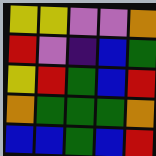[["yellow", "yellow", "violet", "violet", "orange"], ["red", "violet", "indigo", "blue", "green"], ["yellow", "red", "green", "blue", "red"], ["orange", "green", "green", "green", "orange"], ["blue", "blue", "green", "blue", "red"]]